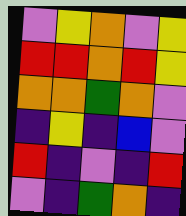[["violet", "yellow", "orange", "violet", "yellow"], ["red", "red", "orange", "red", "yellow"], ["orange", "orange", "green", "orange", "violet"], ["indigo", "yellow", "indigo", "blue", "violet"], ["red", "indigo", "violet", "indigo", "red"], ["violet", "indigo", "green", "orange", "indigo"]]